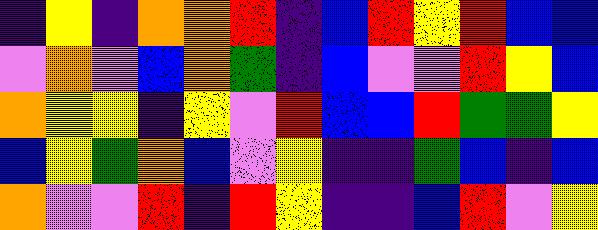[["indigo", "yellow", "indigo", "orange", "orange", "red", "indigo", "blue", "red", "yellow", "red", "blue", "blue"], ["violet", "orange", "violet", "blue", "orange", "green", "indigo", "blue", "violet", "violet", "red", "yellow", "blue"], ["orange", "yellow", "yellow", "indigo", "yellow", "violet", "red", "blue", "blue", "red", "green", "green", "yellow"], ["blue", "yellow", "green", "orange", "blue", "violet", "yellow", "indigo", "indigo", "green", "blue", "indigo", "blue"], ["orange", "violet", "violet", "red", "indigo", "red", "yellow", "indigo", "indigo", "blue", "red", "violet", "yellow"]]